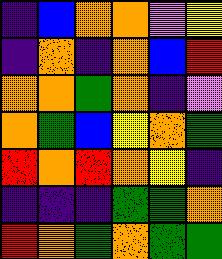[["indigo", "blue", "orange", "orange", "violet", "yellow"], ["indigo", "orange", "indigo", "orange", "blue", "red"], ["orange", "orange", "green", "orange", "indigo", "violet"], ["orange", "green", "blue", "yellow", "orange", "green"], ["red", "orange", "red", "orange", "yellow", "indigo"], ["indigo", "indigo", "indigo", "green", "green", "orange"], ["red", "orange", "green", "orange", "green", "green"]]